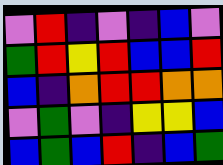[["violet", "red", "indigo", "violet", "indigo", "blue", "violet"], ["green", "red", "yellow", "red", "blue", "blue", "red"], ["blue", "indigo", "orange", "red", "red", "orange", "orange"], ["violet", "green", "violet", "indigo", "yellow", "yellow", "blue"], ["blue", "green", "blue", "red", "indigo", "blue", "green"]]